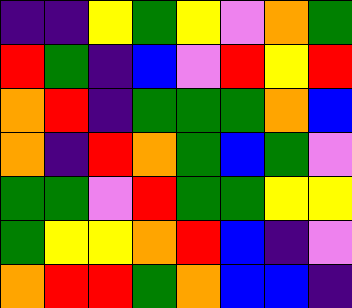[["indigo", "indigo", "yellow", "green", "yellow", "violet", "orange", "green"], ["red", "green", "indigo", "blue", "violet", "red", "yellow", "red"], ["orange", "red", "indigo", "green", "green", "green", "orange", "blue"], ["orange", "indigo", "red", "orange", "green", "blue", "green", "violet"], ["green", "green", "violet", "red", "green", "green", "yellow", "yellow"], ["green", "yellow", "yellow", "orange", "red", "blue", "indigo", "violet"], ["orange", "red", "red", "green", "orange", "blue", "blue", "indigo"]]